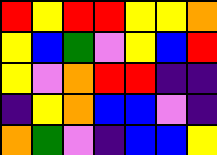[["red", "yellow", "red", "red", "yellow", "yellow", "orange"], ["yellow", "blue", "green", "violet", "yellow", "blue", "red"], ["yellow", "violet", "orange", "red", "red", "indigo", "indigo"], ["indigo", "yellow", "orange", "blue", "blue", "violet", "indigo"], ["orange", "green", "violet", "indigo", "blue", "blue", "yellow"]]